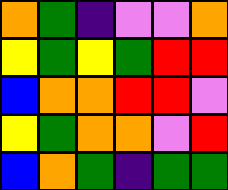[["orange", "green", "indigo", "violet", "violet", "orange"], ["yellow", "green", "yellow", "green", "red", "red"], ["blue", "orange", "orange", "red", "red", "violet"], ["yellow", "green", "orange", "orange", "violet", "red"], ["blue", "orange", "green", "indigo", "green", "green"]]